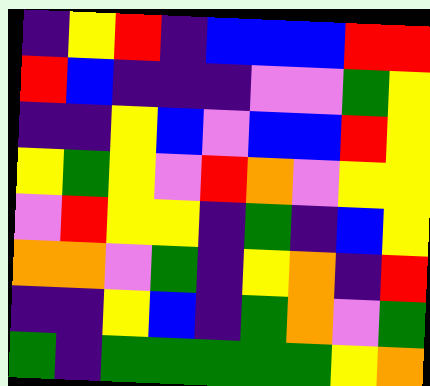[["indigo", "yellow", "red", "indigo", "blue", "blue", "blue", "red", "red"], ["red", "blue", "indigo", "indigo", "indigo", "violet", "violet", "green", "yellow"], ["indigo", "indigo", "yellow", "blue", "violet", "blue", "blue", "red", "yellow"], ["yellow", "green", "yellow", "violet", "red", "orange", "violet", "yellow", "yellow"], ["violet", "red", "yellow", "yellow", "indigo", "green", "indigo", "blue", "yellow"], ["orange", "orange", "violet", "green", "indigo", "yellow", "orange", "indigo", "red"], ["indigo", "indigo", "yellow", "blue", "indigo", "green", "orange", "violet", "green"], ["green", "indigo", "green", "green", "green", "green", "green", "yellow", "orange"]]